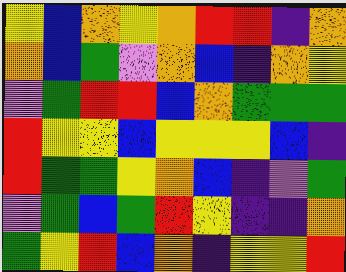[["yellow", "blue", "orange", "yellow", "orange", "red", "red", "indigo", "orange"], ["orange", "blue", "green", "violet", "orange", "blue", "indigo", "orange", "yellow"], ["violet", "green", "red", "red", "blue", "orange", "green", "green", "green"], ["red", "yellow", "yellow", "blue", "yellow", "yellow", "yellow", "blue", "indigo"], ["red", "green", "green", "yellow", "orange", "blue", "indigo", "violet", "green"], ["violet", "green", "blue", "green", "red", "yellow", "indigo", "indigo", "orange"], ["green", "yellow", "red", "blue", "orange", "indigo", "yellow", "yellow", "red"]]